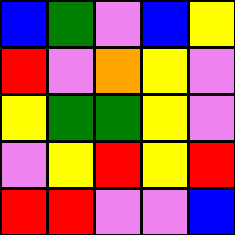[["blue", "green", "violet", "blue", "yellow"], ["red", "violet", "orange", "yellow", "violet"], ["yellow", "green", "green", "yellow", "violet"], ["violet", "yellow", "red", "yellow", "red"], ["red", "red", "violet", "violet", "blue"]]